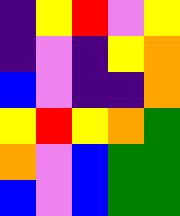[["indigo", "yellow", "red", "violet", "yellow"], ["indigo", "violet", "indigo", "yellow", "orange"], ["blue", "violet", "indigo", "indigo", "orange"], ["yellow", "red", "yellow", "orange", "green"], ["orange", "violet", "blue", "green", "green"], ["blue", "violet", "blue", "green", "green"]]